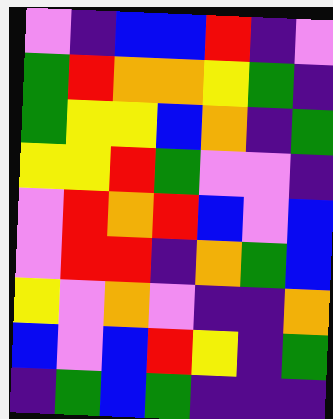[["violet", "indigo", "blue", "blue", "red", "indigo", "violet"], ["green", "red", "orange", "orange", "yellow", "green", "indigo"], ["green", "yellow", "yellow", "blue", "orange", "indigo", "green"], ["yellow", "yellow", "red", "green", "violet", "violet", "indigo"], ["violet", "red", "orange", "red", "blue", "violet", "blue"], ["violet", "red", "red", "indigo", "orange", "green", "blue"], ["yellow", "violet", "orange", "violet", "indigo", "indigo", "orange"], ["blue", "violet", "blue", "red", "yellow", "indigo", "green"], ["indigo", "green", "blue", "green", "indigo", "indigo", "indigo"]]